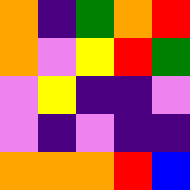[["orange", "indigo", "green", "orange", "red"], ["orange", "violet", "yellow", "red", "green"], ["violet", "yellow", "indigo", "indigo", "violet"], ["violet", "indigo", "violet", "indigo", "indigo"], ["orange", "orange", "orange", "red", "blue"]]